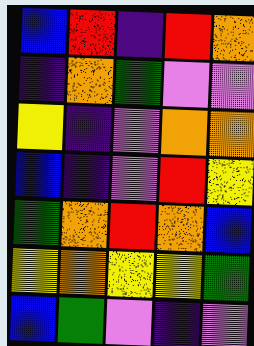[["blue", "red", "indigo", "red", "orange"], ["indigo", "orange", "green", "violet", "violet"], ["yellow", "indigo", "violet", "orange", "orange"], ["blue", "indigo", "violet", "red", "yellow"], ["green", "orange", "red", "orange", "blue"], ["yellow", "orange", "yellow", "yellow", "green"], ["blue", "green", "violet", "indigo", "violet"]]